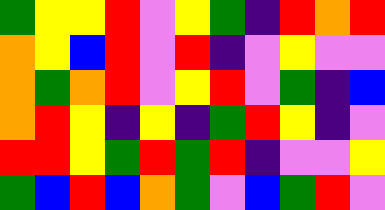[["green", "yellow", "yellow", "red", "violet", "yellow", "green", "indigo", "red", "orange", "red"], ["orange", "yellow", "blue", "red", "violet", "red", "indigo", "violet", "yellow", "violet", "violet"], ["orange", "green", "orange", "red", "violet", "yellow", "red", "violet", "green", "indigo", "blue"], ["orange", "red", "yellow", "indigo", "yellow", "indigo", "green", "red", "yellow", "indigo", "violet"], ["red", "red", "yellow", "green", "red", "green", "red", "indigo", "violet", "violet", "yellow"], ["green", "blue", "red", "blue", "orange", "green", "violet", "blue", "green", "red", "violet"]]